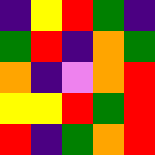[["indigo", "yellow", "red", "green", "indigo"], ["green", "red", "indigo", "orange", "green"], ["orange", "indigo", "violet", "orange", "red"], ["yellow", "yellow", "red", "green", "red"], ["red", "indigo", "green", "orange", "red"]]